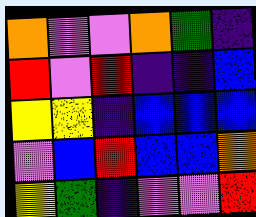[["orange", "violet", "violet", "orange", "green", "indigo"], ["red", "violet", "red", "indigo", "indigo", "blue"], ["yellow", "yellow", "indigo", "blue", "blue", "blue"], ["violet", "blue", "red", "blue", "blue", "orange"], ["yellow", "green", "indigo", "violet", "violet", "red"]]